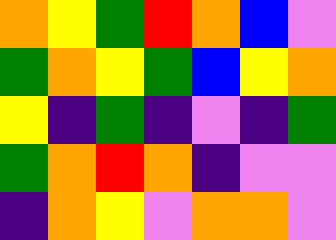[["orange", "yellow", "green", "red", "orange", "blue", "violet"], ["green", "orange", "yellow", "green", "blue", "yellow", "orange"], ["yellow", "indigo", "green", "indigo", "violet", "indigo", "green"], ["green", "orange", "red", "orange", "indigo", "violet", "violet"], ["indigo", "orange", "yellow", "violet", "orange", "orange", "violet"]]